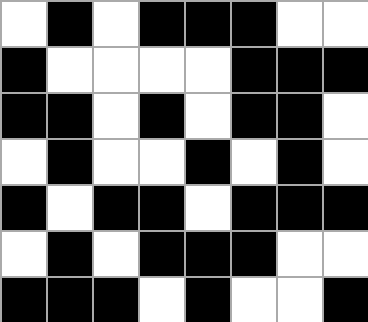[["white", "black", "white", "black", "black", "black", "white", "white"], ["black", "white", "white", "white", "white", "black", "black", "black"], ["black", "black", "white", "black", "white", "black", "black", "white"], ["white", "black", "white", "white", "black", "white", "black", "white"], ["black", "white", "black", "black", "white", "black", "black", "black"], ["white", "black", "white", "black", "black", "black", "white", "white"], ["black", "black", "black", "white", "black", "white", "white", "black"]]